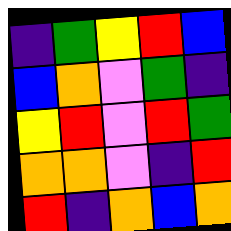[["indigo", "green", "yellow", "red", "blue"], ["blue", "orange", "violet", "green", "indigo"], ["yellow", "red", "violet", "red", "green"], ["orange", "orange", "violet", "indigo", "red"], ["red", "indigo", "orange", "blue", "orange"]]